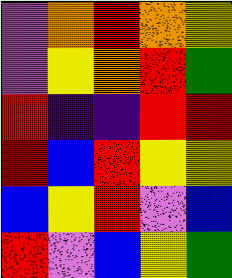[["violet", "orange", "red", "orange", "yellow"], ["violet", "yellow", "orange", "red", "green"], ["red", "indigo", "indigo", "red", "red"], ["red", "blue", "red", "yellow", "yellow"], ["blue", "yellow", "red", "violet", "blue"], ["red", "violet", "blue", "yellow", "green"]]